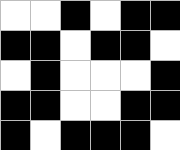[["white", "white", "black", "white", "black", "black"], ["black", "black", "white", "black", "black", "white"], ["white", "black", "white", "white", "white", "black"], ["black", "black", "white", "white", "black", "black"], ["black", "white", "black", "black", "black", "white"]]